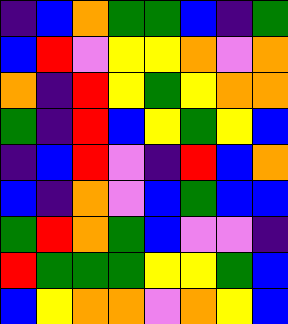[["indigo", "blue", "orange", "green", "green", "blue", "indigo", "green"], ["blue", "red", "violet", "yellow", "yellow", "orange", "violet", "orange"], ["orange", "indigo", "red", "yellow", "green", "yellow", "orange", "orange"], ["green", "indigo", "red", "blue", "yellow", "green", "yellow", "blue"], ["indigo", "blue", "red", "violet", "indigo", "red", "blue", "orange"], ["blue", "indigo", "orange", "violet", "blue", "green", "blue", "blue"], ["green", "red", "orange", "green", "blue", "violet", "violet", "indigo"], ["red", "green", "green", "green", "yellow", "yellow", "green", "blue"], ["blue", "yellow", "orange", "orange", "violet", "orange", "yellow", "blue"]]